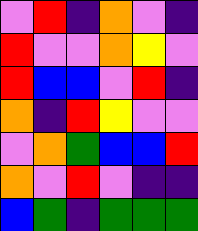[["violet", "red", "indigo", "orange", "violet", "indigo"], ["red", "violet", "violet", "orange", "yellow", "violet"], ["red", "blue", "blue", "violet", "red", "indigo"], ["orange", "indigo", "red", "yellow", "violet", "violet"], ["violet", "orange", "green", "blue", "blue", "red"], ["orange", "violet", "red", "violet", "indigo", "indigo"], ["blue", "green", "indigo", "green", "green", "green"]]